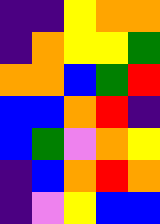[["indigo", "indigo", "yellow", "orange", "orange"], ["indigo", "orange", "yellow", "yellow", "green"], ["orange", "orange", "blue", "green", "red"], ["blue", "blue", "orange", "red", "indigo"], ["blue", "green", "violet", "orange", "yellow"], ["indigo", "blue", "orange", "red", "orange"], ["indigo", "violet", "yellow", "blue", "blue"]]